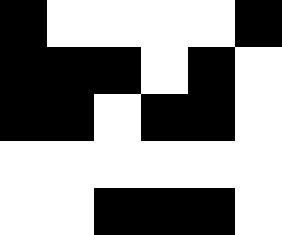[["black", "white", "white", "white", "white", "black"], ["black", "black", "black", "white", "black", "white"], ["black", "black", "white", "black", "black", "white"], ["white", "white", "white", "white", "white", "white"], ["white", "white", "black", "black", "black", "white"]]